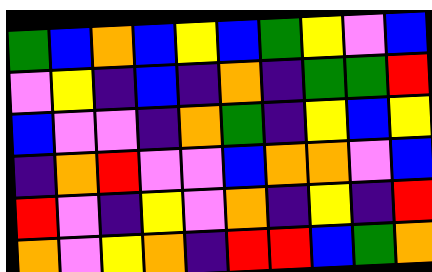[["green", "blue", "orange", "blue", "yellow", "blue", "green", "yellow", "violet", "blue"], ["violet", "yellow", "indigo", "blue", "indigo", "orange", "indigo", "green", "green", "red"], ["blue", "violet", "violet", "indigo", "orange", "green", "indigo", "yellow", "blue", "yellow"], ["indigo", "orange", "red", "violet", "violet", "blue", "orange", "orange", "violet", "blue"], ["red", "violet", "indigo", "yellow", "violet", "orange", "indigo", "yellow", "indigo", "red"], ["orange", "violet", "yellow", "orange", "indigo", "red", "red", "blue", "green", "orange"]]